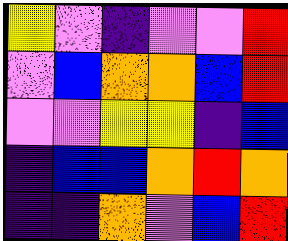[["yellow", "violet", "indigo", "violet", "violet", "red"], ["violet", "blue", "orange", "orange", "blue", "red"], ["violet", "violet", "yellow", "yellow", "indigo", "blue"], ["indigo", "blue", "blue", "orange", "red", "orange"], ["indigo", "indigo", "orange", "violet", "blue", "red"]]